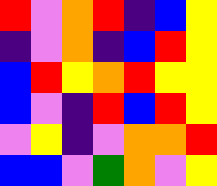[["red", "violet", "orange", "red", "indigo", "blue", "yellow"], ["indigo", "violet", "orange", "indigo", "blue", "red", "yellow"], ["blue", "red", "yellow", "orange", "red", "yellow", "yellow"], ["blue", "violet", "indigo", "red", "blue", "red", "yellow"], ["violet", "yellow", "indigo", "violet", "orange", "orange", "red"], ["blue", "blue", "violet", "green", "orange", "violet", "yellow"]]